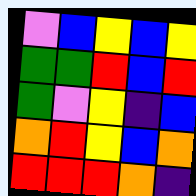[["violet", "blue", "yellow", "blue", "yellow"], ["green", "green", "red", "blue", "red"], ["green", "violet", "yellow", "indigo", "blue"], ["orange", "red", "yellow", "blue", "orange"], ["red", "red", "red", "orange", "indigo"]]